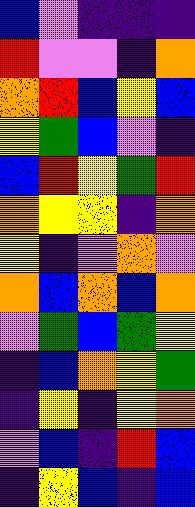[["blue", "violet", "indigo", "indigo", "indigo"], ["red", "violet", "violet", "indigo", "orange"], ["orange", "red", "blue", "yellow", "blue"], ["yellow", "green", "blue", "violet", "indigo"], ["blue", "red", "yellow", "green", "red"], ["orange", "yellow", "yellow", "indigo", "orange"], ["yellow", "indigo", "violet", "orange", "violet"], ["orange", "blue", "orange", "blue", "orange"], ["violet", "green", "blue", "green", "yellow"], ["indigo", "blue", "orange", "yellow", "green"], ["indigo", "yellow", "indigo", "yellow", "orange"], ["violet", "blue", "indigo", "red", "blue"], ["indigo", "yellow", "blue", "indigo", "blue"]]